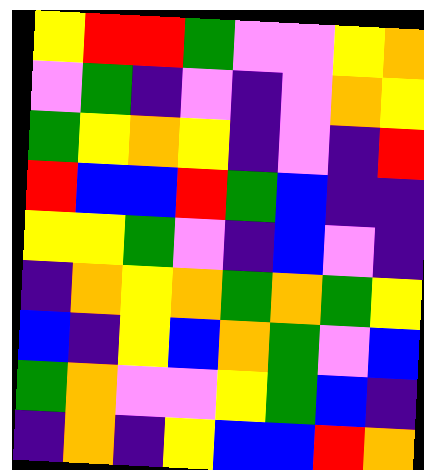[["yellow", "red", "red", "green", "violet", "violet", "yellow", "orange"], ["violet", "green", "indigo", "violet", "indigo", "violet", "orange", "yellow"], ["green", "yellow", "orange", "yellow", "indigo", "violet", "indigo", "red"], ["red", "blue", "blue", "red", "green", "blue", "indigo", "indigo"], ["yellow", "yellow", "green", "violet", "indigo", "blue", "violet", "indigo"], ["indigo", "orange", "yellow", "orange", "green", "orange", "green", "yellow"], ["blue", "indigo", "yellow", "blue", "orange", "green", "violet", "blue"], ["green", "orange", "violet", "violet", "yellow", "green", "blue", "indigo"], ["indigo", "orange", "indigo", "yellow", "blue", "blue", "red", "orange"]]